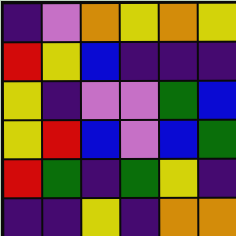[["indigo", "violet", "orange", "yellow", "orange", "yellow"], ["red", "yellow", "blue", "indigo", "indigo", "indigo"], ["yellow", "indigo", "violet", "violet", "green", "blue"], ["yellow", "red", "blue", "violet", "blue", "green"], ["red", "green", "indigo", "green", "yellow", "indigo"], ["indigo", "indigo", "yellow", "indigo", "orange", "orange"]]